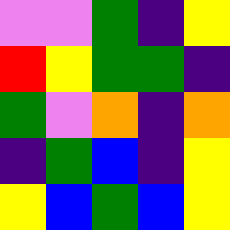[["violet", "violet", "green", "indigo", "yellow"], ["red", "yellow", "green", "green", "indigo"], ["green", "violet", "orange", "indigo", "orange"], ["indigo", "green", "blue", "indigo", "yellow"], ["yellow", "blue", "green", "blue", "yellow"]]